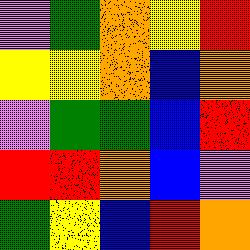[["violet", "green", "orange", "yellow", "red"], ["yellow", "yellow", "orange", "blue", "orange"], ["violet", "green", "green", "blue", "red"], ["red", "red", "orange", "blue", "violet"], ["green", "yellow", "blue", "red", "orange"]]